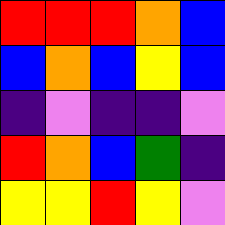[["red", "red", "red", "orange", "blue"], ["blue", "orange", "blue", "yellow", "blue"], ["indigo", "violet", "indigo", "indigo", "violet"], ["red", "orange", "blue", "green", "indigo"], ["yellow", "yellow", "red", "yellow", "violet"]]